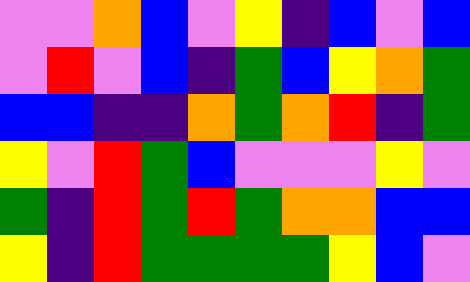[["violet", "violet", "orange", "blue", "violet", "yellow", "indigo", "blue", "violet", "blue"], ["violet", "red", "violet", "blue", "indigo", "green", "blue", "yellow", "orange", "green"], ["blue", "blue", "indigo", "indigo", "orange", "green", "orange", "red", "indigo", "green"], ["yellow", "violet", "red", "green", "blue", "violet", "violet", "violet", "yellow", "violet"], ["green", "indigo", "red", "green", "red", "green", "orange", "orange", "blue", "blue"], ["yellow", "indigo", "red", "green", "green", "green", "green", "yellow", "blue", "violet"]]